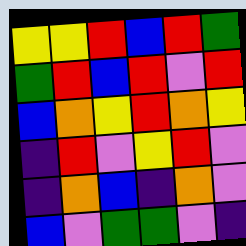[["yellow", "yellow", "red", "blue", "red", "green"], ["green", "red", "blue", "red", "violet", "red"], ["blue", "orange", "yellow", "red", "orange", "yellow"], ["indigo", "red", "violet", "yellow", "red", "violet"], ["indigo", "orange", "blue", "indigo", "orange", "violet"], ["blue", "violet", "green", "green", "violet", "indigo"]]